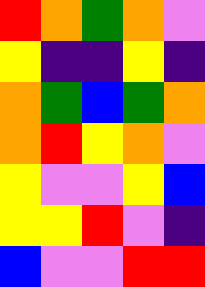[["red", "orange", "green", "orange", "violet"], ["yellow", "indigo", "indigo", "yellow", "indigo"], ["orange", "green", "blue", "green", "orange"], ["orange", "red", "yellow", "orange", "violet"], ["yellow", "violet", "violet", "yellow", "blue"], ["yellow", "yellow", "red", "violet", "indigo"], ["blue", "violet", "violet", "red", "red"]]